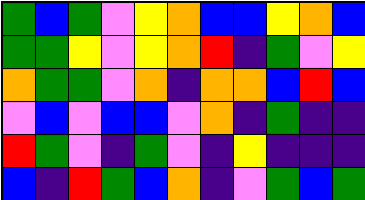[["green", "blue", "green", "violet", "yellow", "orange", "blue", "blue", "yellow", "orange", "blue"], ["green", "green", "yellow", "violet", "yellow", "orange", "red", "indigo", "green", "violet", "yellow"], ["orange", "green", "green", "violet", "orange", "indigo", "orange", "orange", "blue", "red", "blue"], ["violet", "blue", "violet", "blue", "blue", "violet", "orange", "indigo", "green", "indigo", "indigo"], ["red", "green", "violet", "indigo", "green", "violet", "indigo", "yellow", "indigo", "indigo", "indigo"], ["blue", "indigo", "red", "green", "blue", "orange", "indigo", "violet", "green", "blue", "green"]]